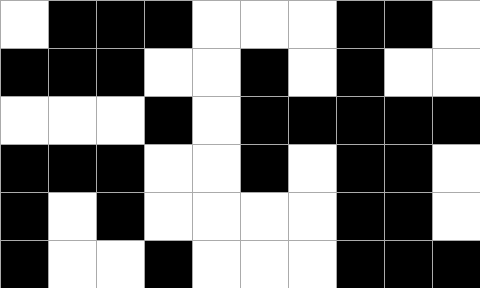[["white", "black", "black", "black", "white", "white", "white", "black", "black", "white"], ["black", "black", "black", "white", "white", "black", "white", "black", "white", "white"], ["white", "white", "white", "black", "white", "black", "black", "black", "black", "black"], ["black", "black", "black", "white", "white", "black", "white", "black", "black", "white"], ["black", "white", "black", "white", "white", "white", "white", "black", "black", "white"], ["black", "white", "white", "black", "white", "white", "white", "black", "black", "black"]]